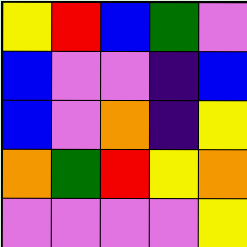[["yellow", "red", "blue", "green", "violet"], ["blue", "violet", "violet", "indigo", "blue"], ["blue", "violet", "orange", "indigo", "yellow"], ["orange", "green", "red", "yellow", "orange"], ["violet", "violet", "violet", "violet", "yellow"]]